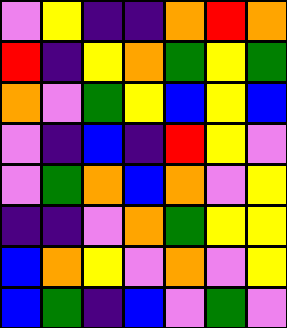[["violet", "yellow", "indigo", "indigo", "orange", "red", "orange"], ["red", "indigo", "yellow", "orange", "green", "yellow", "green"], ["orange", "violet", "green", "yellow", "blue", "yellow", "blue"], ["violet", "indigo", "blue", "indigo", "red", "yellow", "violet"], ["violet", "green", "orange", "blue", "orange", "violet", "yellow"], ["indigo", "indigo", "violet", "orange", "green", "yellow", "yellow"], ["blue", "orange", "yellow", "violet", "orange", "violet", "yellow"], ["blue", "green", "indigo", "blue", "violet", "green", "violet"]]